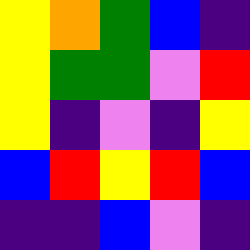[["yellow", "orange", "green", "blue", "indigo"], ["yellow", "green", "green", "violet", "red"], ["yellow", "indigo", "violet", "indigo", "yellow"], ["blue", "red", "yellow", "red", "blue"], ["indigo", "indigo", "blue", "violet", "indigo"]]